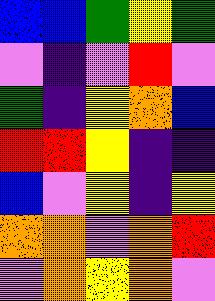[["blue", "blue", "green", "yellow", "green"], ["violet", "indigo", "violet", "red", "violet"], ["green", "indigo", "yellow", "orange", "blue"], ["red", "red", "yellow", "indigo", "indigo"], ["blue", "violet", "yellow", "indigo", "yellow"], ["orange", "orange", "violet", "orange", "red"], ["violet", "orange", "yellow", "orange", "violet"]]